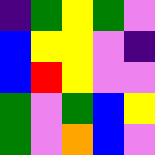[["indigo", "green", "yellow", "green", "violet"], ["blue", "yellow", "yellow", "violet", "indigo"], ["blue", "red", "yellow", "violet", "violet"], ["green", "violet", "green", "blue", "yellow"], ["green", "violet", "orange", "blue", "violet"]]